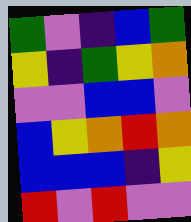[["green", "violet", "indigo", "blue", "green"], ["yellow", "indigo", "green", "yellow", "orange"], ["violet", "violet", "blue", "blue", "violet"], ["blue", "yellow", "orange", "red", "orange"], ["blue", "blue", "blue", "indigo", "yellow"], ["red", "violet", "red", "violet", "violet"]]